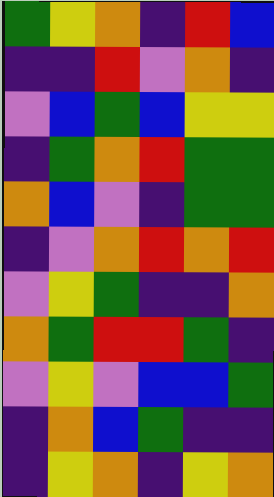[["green", "yellow", "orange", "indigo", "red", "blue"], ["indigo", "indigo", "red", "violet", "orange", "indigo"], ["violet", "blue", "green", "blue", "yellow", "yellow"], ["indigo", "green", "orange", "red", "green", "green"], ["orange", "blue", "violet", "indigo", "green", "green"], ["indigo", "violet", "orange", "red", "orange", "red"], ["violet", "yellow", "green", "indigo", "indigo", "orange"], ["orange", "green", "red", "red", "green", "indigo"], ["violet", "yellow", "violet", "blue", "blue", "green"], ["indigo", "orange", "blue", "green", "indigo", "indigo"], ["indigo", "yellow", "orange", "indigo", "yellow", "orange"]]